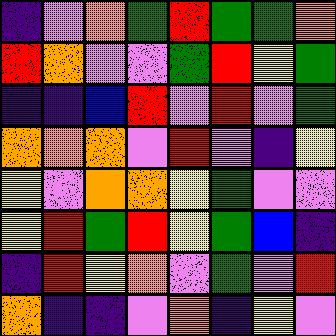[["indigo", "violet", "orange", "green", "red", "green", "green", "orange"], ["red", "orange", "violet", "violet", "green", "red", "yellow", "green"], ["indigo", "indigo", "blue", "red", "violet", "red", "violet", "green"], ["orange", "orange", "orange", "violet", "red", "violet", "indigo", "yellow"], ["yellow", "violet", "orange", "orange", "yellow", "green", "violet", "violet"], ["yellow", "red", "green", "red", "yellow", "green", "blue", "indigo"], ["indigo", "red", "yellow", "orange", "violet", "green", "violet", "red"], ["orange", "indigo", "indigo", "violet", "orange", "indigo", "yellow", "violet"]]